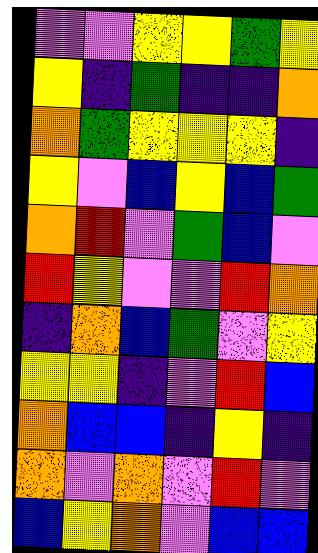[["violet", "violet", "yellow", "yellow", "green", "yellow"], ["yellow", "indigo", "green", "indigo", "indigo", "orange"], ["orange", "green", "yellow", "yellow", "yellow", "indigo"], ["yellow", "violet", "blue", "yellow", "blue", "green"], ["orange", "red", "violet", "green", "blue", "violet"], ["red", "yellow", "violet", "violet", "red", "orange"], ["indigo", "orange", "blue", "green", "violet", "yellow"], ["yellow", "yellow", "indigo", "violet", "red", "blue"], ["orange", "blue", "blue", "indigo", "yellow", "indigo"], ["orange", "violet", "orange", "violet", "red", "violet"], ["blue", "yellow", "orange", "violet", "blue", "blue"]]